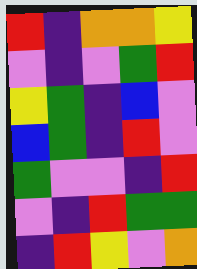[["red", "indigo", "orange", "orange", "yellow"], ["violet", "indigo", "violet", "green", "red"], ["yellow", "green", "indigo", "blue", "violet"], ["blue", "green", "indigo", "red", "violet"], ["green", "violet", "violet", "indigo", "red"], ["violet", "indigo", "red", "green", "green"], ["indigo", "red", "yellow", "violet", "orange"]]